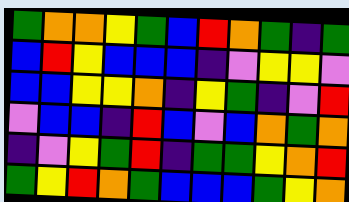[["green", "orange", "orange", "yellow", "green", "blue", "red", "orange", "green", "indigo", "green"], ["blue", "red", "yellow", "blue", "blue", "blue", "indigo", "violet", "yellow", "yellow", "violet"], ["blue", "blue", "yellow", "yellow", "orange", "indigo", "yellow", "green", "indigo", "violet", "red"], ["violet", "blue", "blue", "indigo", "red", "blue", "violet", "blue", "orange", "green", "orange"], ["indigo", "violet", "yellow", "green", "red", "indigo", "green", "green", "yellow", "orange", "red"], ["green", "yellow", "red", "orange", "green", "blue", "blue", "blue", "green", "yellow", "orange"]]